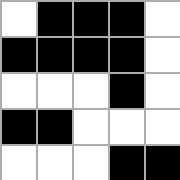[["white", "black", "black", "black", "white"], ["black", "black", "black", "black", "white"], ["white", "white", "white", "black", "white"], ["black", "black", "white", "white", "white"], ["white", "white", "white", "black", "black"]]